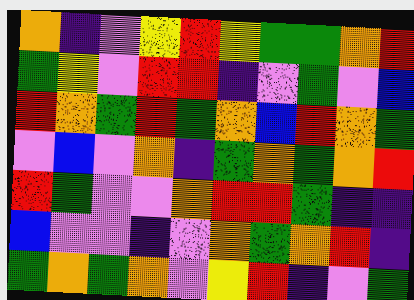[["orange", "indigo", "violet", "yellow", "red", "yellow", "green", "green", "orange", "red"], ["green", "yellow", "violet", "red", "red", "indigo", "violet", "green", "violet", "blue"], ["red", "orange", "green", "red", "green", "orange", "blue", "red", "orange", "green"], ["violet", "blue", "violet", "orange", "indigo", "green", "orange", "green", "orange", "red"], ["red", "green", "violet", "violet", "orange", "red", "red", "green", "indigo", "indigo"], ["blue", "violet", "violet", "indigo", "violet", "orange", "green", "orange", "red", "indigo"], ["green", "orange", "green", "orange", "violet", "yellow", "red", "indigo", "violet", "green"]]